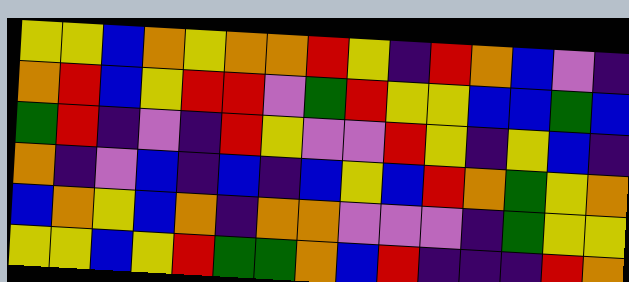[["yellow", "yellow", "blue", "orange", "yellow", "orange", "orange", "red", "yellow", "indigo", "red", "orange", "blue", "violet", "indigo"], ["orange", "red", "blue", "yellow", "red", "red", "violet", "green", "red", "yellow", "yellow", "blue", "blue", "green", "blue"], ["green", "red", "indigo", "violet", "indigo", "red", "yellow", "violet", "violet", "red", "yellow", "indigo", "yellow", "blue", "indigo"], ["orange", "indigo", "violet", "blue", "indigo", "blue", "indigo", "blue", "yellow", "blue", "red", "orange", "green", "yellow", "orange"], ["blue", "orange", "yellow", "blue", "orange", "indigo", "orange", "orange", "violet", "violet", "violet", "indigo", "green", "yellow", "yellow"], ["yellow", "yellow", "blue", "yellow", "red", "green", "green", "orange", "blue", "red", "indigo", "indigo", "indigo", "red", "orange"]]